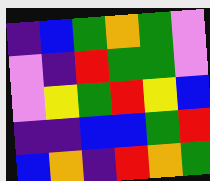[["indigo", "blue", "green", "orange", "green", "violet"], ["violet", "indigo", "red", "green", "green", "violet"], ["violet", "yellow", "green", "red", "yellow", "blue"], ["indigo", "indigo", "blue", "blue", "green", "red"], ["blue", "orange", "indigo", "red", "orange", "green"]]